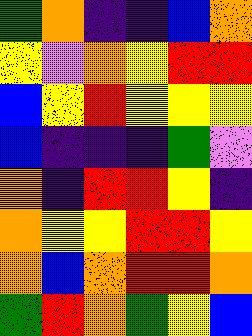[["green", "orange", "indigo", "indigo", "blue", "orange"], ["yellow", "violet", "orange", "yellow", "red", "red"], ["blue", "yellow", "red", "yellow", "yellow", "yellow"], ["blue", "indigo", "indigo", "indigo", "green", "violet"], ["orange", "indigo", "red", "red", "yellow", "indigo"], ["orange", "yellow", "yellow", "red", "red", "yellow"], ["orange", "blue", "orange", "red", "red", "orange"], ["green", "red", "orange", "green", "yellow", "blue"]]